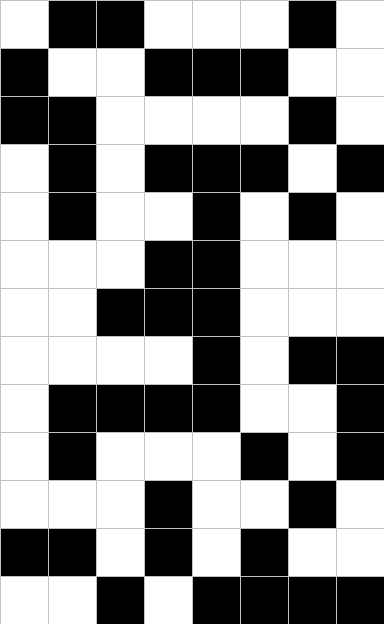[["white", "black", "black", "white", "white", "white", "black", "white"], ["black", "white", "white", "black", "black", "black", "white", "white"], ["black", "black", "white", "white", "white", "white", "black", "white"], ["white", "black", "white", "black", "black", "black", "white", "black"], ["white", "black", "white", "white", "black", "white", "black", "white"], ["white", "white", "white", "black", "black", "white", "white", "white"], ["white", "white", "black", "black", "black", "white", "white", "white"], ["white", "white", "white", "white", "black", "white", "black", "black"], ["white", "black", "black", "black", "black", "white", "white", "black"], ["white", "black", "white", "white", "white", "black", "white", "black"], ["white", "white", "white", "black", "white", "white", "black", "white"], ["black", "black", "white", "black", "white", "black", "white", "white"], ["white", "white", "black", "white", "black", "black", "black", "black"]]